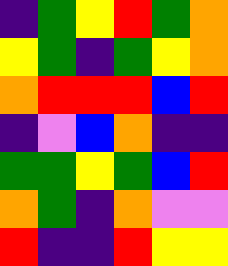[["indigo", "green", "yellow", "red", "green", "orange"], ["yellow", "green", "indigo", "green", "yellow", "orange"], ["orange", "red", "red", "red", "blue", "red"], ["indigo", "violet", "blue", "orange", "indigo", "indigo"], ["green", "green", "yellow", "green", "blue", "red"], ["orange", "green", "indigo", "orange", "violet", "violet"], ["red", "indigo", "indigo", "red", "yellow", "yellow"]]